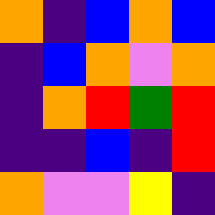[["orange", "indigo", "blue", "orange", "blue"], ["indigo", "blue", "orange", "violet", "orange"], ["indigo", "orange", "red", "green", "red"], ["indigo", "indigo", "blue", "indigo", "red"], ["orange", "violet", "violet", "yellow", "indigo"]]